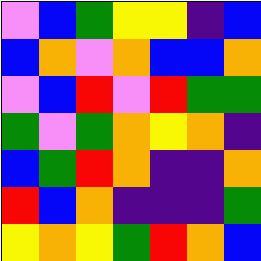[["violet", "blue", "green", "yellow", "yellow", "indigo", "blue"], ["blue", "orange", "violet", "orange", "blue", "blue", "orange"], ["violet", "blue", "red", "violet", "red", "green", "green"], ["green", "violet", "green", "orange", "yellow", "orange", "indigo"], ["blue", "green", "red", "orange", "indigo", "indigo", "orange"], ["red", "blue", "orange", "indigo", "indigo", "indigo", "green"], ["yellow", "orange", "yellow", "green", "red", "orange", "blue"]]